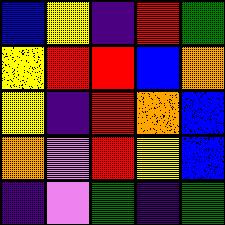[["blue", "yellow", "indigo", "red", "green"], ["yellow", "red", "red", "blue", "orange"], ["yellow", "indigo", "red", "orange", "blue"], ["orange", "violet", "red", "yellow", "blue"], ["indigo", "violet", "green", "indigo", "green"]]